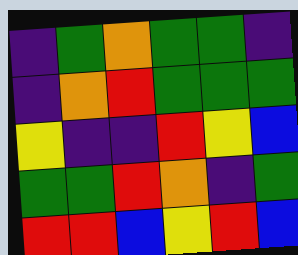[["indigo", "green", "orange", "green", "green", "indigo"], ["indigo", "orange", "red", "green", "green", "green"], ["yellow", "indigo", "indigo", "red", "yellow", "blue"], ["green", "green", "red", "orange", "indigo", "green"], ["red", "red", "blue", "yellow", "red", "blue"]]